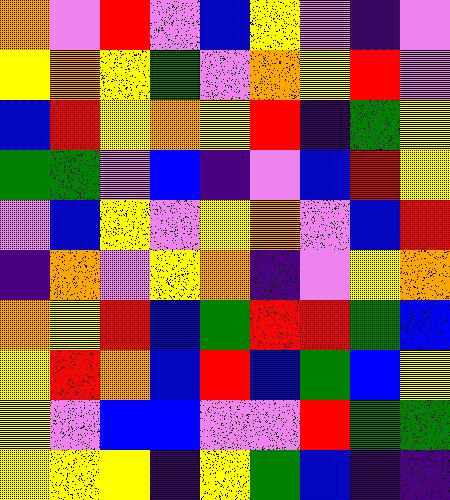[["orange", "violet", "red", "violet", "blue", "yellow", "violet", "indigo", "violet"], ["yellow", "orange", "yellow", "green", "violet", "orange", "yellow", "red", "violet"], ["blue", "red", "yellow", "orange", "yellow", "red", "indigo", "green", "yellow"], ["green", "green", "violet", "blue", "indigo", "violet", "blue", "red", "yellow"], ["violet", "blue", "yellow", "violet", "yellow", "orange", "violet", "blue", "red"], ["indigo", "orange", "violet", "yellow", "orange", "indigo", "violet", "yellow", "orange"], ["orange", "yellow", "red", "blue", "green", "red", "red", "green", "blue"], ["yellow", "red", "orange", "blue", "red", "blue", "green", "blue", "yellow"], ["yellow", "violet", "blue", "blue", "violet", "violet", "red", "green", "green"], ["yellow", "yellow", "yellow", "indigo", "yellow", "green", "blue", "indigo", "indigo"]]